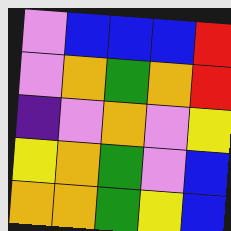[["violet", "blue", "blue", "blue", "red"], ["violet", "orange", "green", "orange", "red"], ["indigo", "violet", "orange", "violet", "yellow"], ["yellow", "orange", "green", "violet", "blue"], ["orange", "orange", "green", "yellow", "blue"]]